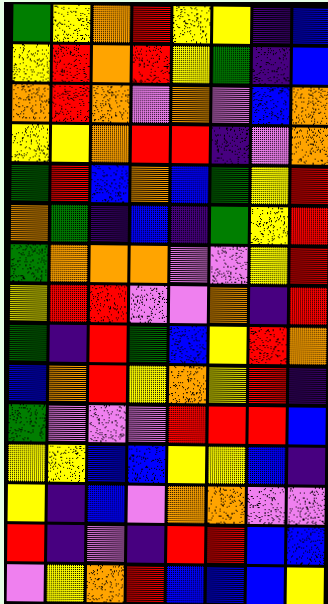[["green", "yellow", "orange", "red", "yellow", "yellow", "indigo", "blue"], ["yellow", "red", "orange", "red", "yellow", "green", "indigo", "blue"], ["orange", "red", "orange", "violet", "orange", "violet", "blue", "orange"], ["yellow", "yellow", "orange", "red", "red", "indigo", "violet", "orange"], ["green", "red", "blue", "orange", "blue", "green", "yellow", "red"], ["orange", "green", "indigo", "blue", "indigo", "green", "yellow", "red"], ["green", "orange", "orange", "orange", "violet", "violet", "yellow", "red"], ["yellow", "red", "red", "violet", "violet", "orange", "indigo", "red"], ["green", "indigo", "red", "green", "blue", "yellow", "red", "orange"], ["blue", "orange", "red", "yellow", "orange", "yellow", "red", "indigo"], ["green", "violet", "violet", "violet", "red", "red", "red", "blue"], ["yellow", "yellow", "blue", "blue", "yellow", "yellow", "blue", "indigo"], ["yellow", "indigo", "blue", "violet", "orange", "orange", "violet", "violet"], ["red", "indigo", "violet", "indigo", "red", "red", "blue", "blue"], ["violet", "yellow", "orange", "red", "blue", "blue", "blue", "yellow"]]